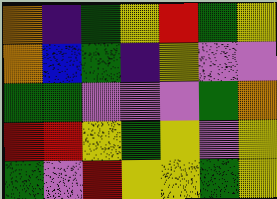[["orange", "indigo", "green", "yellow", "red", "green", "yellow"], ["orange", "blue", "green", "indigo", "yellow", "violet", "violet"], ["green", "green", "violet", "violet", "violet", "green", "orange"], ["red", "red", "yellow", "green", "yellow", "violet", "yellow"], ["green", "violet", "red", "yellow", "yellow", "green", "yellow"]]